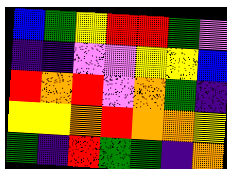[["blue", "green", "yellow", "red", "red", "green", "violet"], ["indigo", "indigo", "violet", "violet", "yellow", "yellow", "blue"], ["red", "orange", "red", "violet", "orange", "green", "indigo"], ["yellow", "yellow", "orange", "red", "orange", "orange", "yellow"], ["green", "indigo", "red", "green", "green", "indigo", "orange"]]